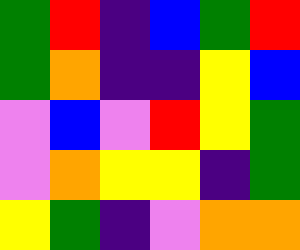[["green", "red", "indigo", "blue", "green", "red"], ["green", "orange", "indigo", "indigo", "yellow", "blue"], ["violet", "blue", "violet", "red", "yellow", "green"], ["violet", "orange", "yellow", "yellow", "indigo", "green"], ["yellow", "green", "indigo", "violet", "orange", "orange"]]